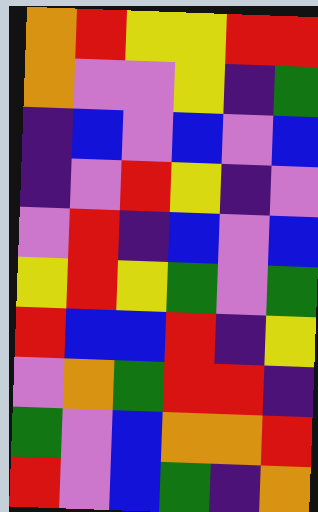[["orange", "red", "yellow", "yellow", "red", "red"], ["orange", "violet", "violet", "yellow", "indigo", "green"], ["indigo", "blue", "violet", "blue", "violet", "blue"], ["indigo", "violet", "red", "yellow", "indigo", "violet"], ["violet", "red", "indigo", "blue", "violet", "blue"], ["yellow", "red", "yellow", "green", "violet", "green"], ["red", "blue", "blue", "red", "indigo", "yellow"], ["violet", "orange", "green", "red", "red", "indigo"], ["green", "violet", "blue", "orange", "orange", "red"], ["red", "violet", "blue", "green", "indigo", "orange"]]